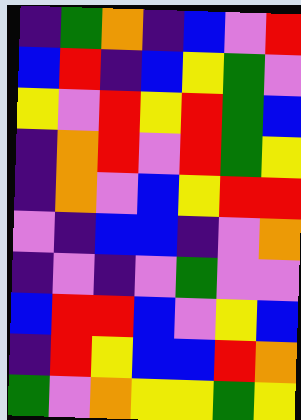[["indigo", "green", "orange", "indigo", "blue", "violet", "red"], ["blue", "red", "indigo", "blue", "yellow", "green", "violet"], ["yellow", "violet", "red", "yellow", "red", "green", "blue"], ["indigo", "orange", "red", "violet", "red", "green", "yellow"], ["indigo", "orange", "violet", "blue", "yellow", "red", "red"], ["violet", "indigo", "blue", "blue", "indigo", "violet", "orange"], ["indigo", "violet", "indigo", "violet", "green", "violet", "violet"], ["blue", "red", "red", "blue", "violet", "yellow", "blue"], ["indigo", "red", "yellow", "blue", "blue", "red", "orange"], ["green", "violet", "orange", "yellow", "yellow", "green", "yellow"]]